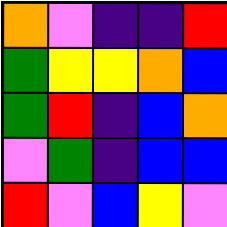[["orange", "violet", "indigo", "indigo", "red"], ["green", "yellow", "yellow", "orange", "blue"], ["green", "red", "indigo", "blue", "orange"], ["violet", "green", "indigo", "blue", "blue"], ["red", "violet", "blue", "yellow", "violet"]]